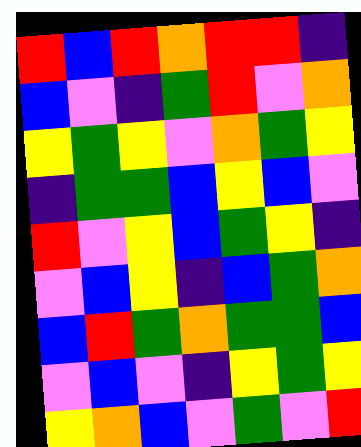[["red", "blue", "red", "orange", "red", "red", "indigo"], ["blue", "violet", "indigo", "green", "red", "violet", "orange"], ["yellow", "green", "yellow", "violet", "orange", "green", "yellow"], ["indigo", "green", "green", "blue", "yellow", "blue", "violet"], ["red", "violet", "yellow", "blue", "green", "yellow", "indigo"], ["violet", "blue", "yellow", "indigo", "blue", "green", "orange"], ["blue", "red", "green", "orange", "green", "green", "blue"], ["violet", "blue", "violet", "indigo", "yellow", "green", "yellow"], ["yellow", "orange", "blue", "violet", "green", "violet", "red"]]